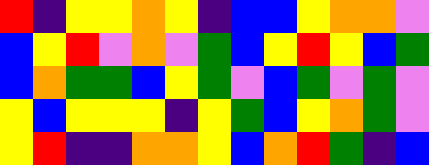[["red", "indigo", "yellow", "yellow", "orange", "yellow", "indigo", "blue", "blue", "yellow", "orange", "orange", "violet"], ["blue", "yellow", "red", "violet", "orange", "violet", "green", "blue", "yellow", "red", "yellow", "blue", "green"], ["blue", "orange", "green", "green", "blue", "yellow", "green", "violet", "blue", "green", "violet", "green", "violet"], ["yellow", "blue", "yellow", "yellow", "yellow", "indigo", "yellow", "green", "blue", "yellow", "orange", "green", "violet"], ["yellow", "red", "indigo", "indigo", "orange", "orange", "yellow", "blue", "orange", "red", "green", "indigo", "blue"]]